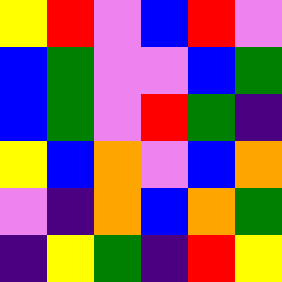[["yellow", "red", "violet", "blue", "red", "violet"], ["blue", "green", "violet", "violet", "blue", "green"], ["blue", "green", "violet", "red", "green", "indigo"], ["yellow", "blue", "orange", "violet", "blue", "orange"], ["violet", "indigo", "orange", "blue", "orange", "green"], ["indigo", "yellow", "green", "indigo", "red", "yellow"]]